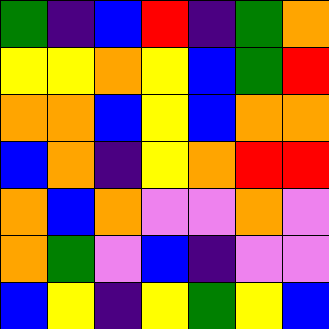[["green", "indigo", "blue", "red", "indigo", "green", "orange"], ["yellow", "yellow", "orange", "yellow", "blue", "green", "red"], ["orange", "orange", "blue", "yellow", "blue", "orange", "orange"], ["blue", "orange", "indigo", "yellow", "orange", "red", "red"], ["orange", "blue", "orange", "violet", "violet", "orange", "violet"], ["orange", "green", "violet", "blue", "indigo", "violet", "violet"], ["blue", "yellow", "indigo", "yellow", "green", "yellow", "blue"]]